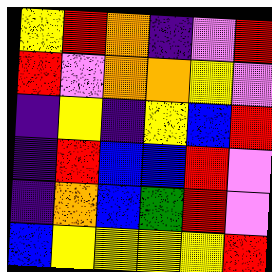[["yellow", "red", "orange", "indigo", "violet", "red"], ["red", "violet", "orange", "orange", "yellow", "violet"], ["indigo", "yellow", "indigo", "yellow", "blue", "red"], ["indigo", "red", "blue", "blue", "red", "violet"], ["indigo", "orange", "blue", "green", "red", "violet"], ["blue", "yellow", "yellow", "yellow", "yellow", "red"]]